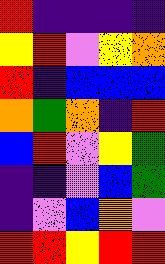[["red", "indigo", "indigo", "indigo", "indigo"], ["yellow", "red", "violet", "yellow", "orange"], ["red", "indigo", "blue", "blue", "blue"], ["orange", "green", "orange", "indigo", "red"], ["blue", "red", "violet", "yellow", "green"], ["indigo", "indigo", "violet", "blue", "green"], ["indigo", "violet", "blue", "orange", "violet"], ["red", "red", "yellow", "red", "red"]]